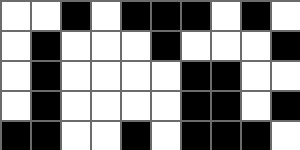[["white", "white", "black", "white", "black", "black", "black", "white", "black", "white"], ["white", "black", "white", "white", "white", "black", "white", "white", "white", "black"], ["white", "black", "white", "white", "white", "white", "black", "black", "white", "white"], ["white", "black", "white", "white", "white", "white", "black", "black", "white", "black"], ["black", "black", "white", "white", "black", "white", "black", "black", "black", "white"]]